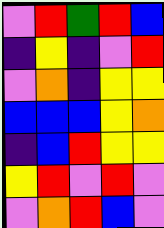[["violet", "red", "green", "red", "blue"], ["indigo", "yellow", "indigo", "violet", "red"], ["violet", "orange", "indigo", "yellow", "yellow"], ["blue", "blue", "blue", "yellow", "orange"], ["indigo", "blue", "red", "yellow", "yellow"], ["yellow", "red", "violet", "red", "violet"], ["violet", "orange", "red", "blue", "violet"]]